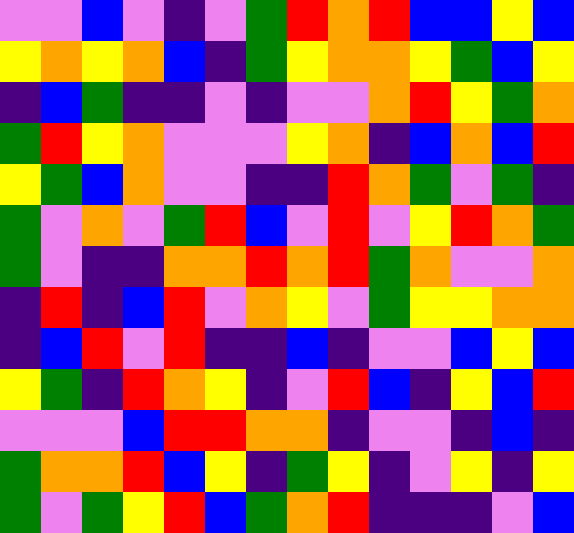[["violet", "violet", "blue", "violet", "indigo", "violet", "green", "red", "orange", "red", "blue", "blue", "yellow", "blue"], ["yellow", "orange", "yellow", "orange", "blue", "indigo", "green", "yellow", "orange", "orange", "yellow", "green", "blue", "yellow"], ["indigo", "blue", "green", "indigo", "indigo", "violet", "indigo", "violet", "violet", "orange", "red", "yellow", "green", "orange"], ["green", "red", "yellow", "orange", "violet", "violet", "violet", "yellow", "orange", "indigo", "blue", "orange", "blue", "red"], ["yellow", "green", "blue", "orange", "violet", "violet", "indigo", "indigo", "red", "orange", "green", "violet", "green", "indigo"], ["green", "violet", "orange", "violet", "green", "red", "blue", "violet", "red", "violet", "yellow", "red", "orange", "green"], ["green", "violet", "indigo", "indigo", "orange", "orange", "red", "orange", "red", "green", "orange", "violet", "violet", "orange"], ["indigo", "red", "indigo", "blue", "red", "violet", "orange", "yellow", "violet", "green", "yellow", "yellow", "orange", "orange"], ["indigo", "blue", "red", "violet", "red", "indigo", "indigo", "blue", "indigo", "violet", "violet", "blue", "yellow", "blue"], ["yellow", "green", "indigo", "red", "orange", "yellow", "indigo", "violet", "red", "blue", "indigo", "yellow", "blue", "red"], ["violet", "violet", "violet", "blue", "red", "red", "orange", "orange", "indigo", "violet", "violet", "indigo", "blue", "indigo"], ["green", "orange", "orange", "red", "blue", "yellow", "indigo", "green", "yellow", "indigo", "violet", "yellow", "indigo", "yellow"], ["green", "violet", "green", "yellow", "red", "blue", "green", "orange", "red", "indigo", "indigo", "indigo", "violet", "blue"]]